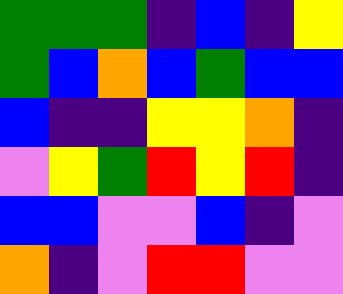[["green", "green", "green", "indigo", "blue", "indigo", "yellow"], ["green", "blue", "orange", "blue", "green", "blue", "blue"], ["blue", "indigo", "indigo", "yellow", "yellow", "orange", "indigo"], ["violet", "yellow", "green", "red", "yellow", "red", "indigo"], ["blue", "blue", "violet", "violet", "blue", "indigo", "violet"], ["orange", "indigo", "violet", "red", "red", "violet", "violet"]]